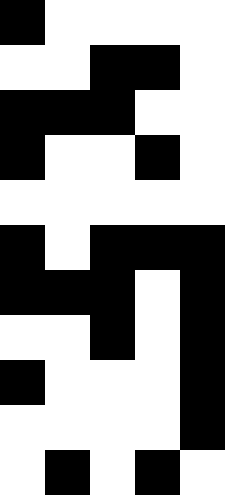[["black", "white", "white", "white", "white"], ["white", "white", "black", "black", "white"], ["black", "black", "black", "white", "white"], ["black", "white", "white", "black", "white"], ["white", "white", "white", "white", "white"], ["black", "white", "black", "black", "black"], ["black", "black", "black", "white", "black"], ["white", "white", "black", "white", "black"], ["black", "white", "white", "white", "black"], ["white", "white", "white", "white", "black"], ["white", "black", "white", "black", "white"]]